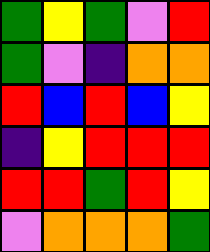[["green", "yellow", "green", "violet", "red"], ["green", "violet", "indigo", "orange", "orange"], ["red", "blue", "red", "blue", "yellow"], ["indigo", "yellow", "red", "red", "red"], ["red", "red", "green", "red", "yellow"], ["violet", "orange", "orange", "orange", "green"]]